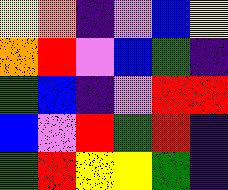[["yellow", "orange", "indigo", "violet", "blue", "yellow"], ["orange", "red", "violet", "blue", "green", "indigo"], ["green", "blue", "indigo", "violet", "red", "red"], ["blue", "violet", "red", "green", "red", "indigo"], ["green", "red", "yellow", "yellow", "green", "indigo"]]